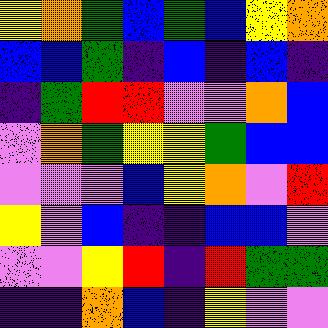[["yellow", "orange", "green", "blue", "green", "blue", "yellow", "orange"], ["blue", "blue", "green", "indigo", "blue", "indigo", "blue", "indigo"], ["indigo", "green", "red", "red", "violet", "violet", "orange", "blue"], ["violet", "orange", "green", "yellow", "yellow", "green", "blue", "blue"], ["violet", "violet", "violet", "blue", "yellow", "orange", "violet", "red"], ["yellow", "violet", "blue", "indigo", "indigo", "blue", "blue", "violet"], ["violet", "violet", "yellow", "red", "indigo", "red", "green", "green"], ["indigo", "indigo", "orange", "blue", "indigo", "yellow", "violet", "violet"]]